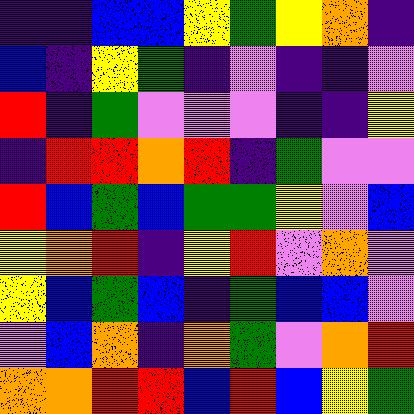[["indigo", "indigo", "blue", "blue", "yellow", "green", "yellow", "orange", "indigo"], ["blue", "indigo", "yellow", "green", "indigo", "violet", "indigo", "indigo", "violet"], ["red", "indigo", "green", "violet", "violet", "violet", "indigo", "indigo", "yellow"], ["indigo", "red", "red", "orange", "red", "indigo", "green", "violet", "violet"], ["red", "blue", "green", "blue", "green", "green", "yellow", "violet", "blue"], ["yellow", "orange", "red", "indigo", "yellow", "red", "violet", "orange", "violet"], ["yellow", "blue", "green", "blue", "indigo", "green", "blue", "blue", "violet"], ["violet", "blue", "orange", "indigo", "orange", "green", "violet", "orange", "red"], ["orange", "orange", "red", "red", "blue", "red", "blue", "yellow", "green"]]